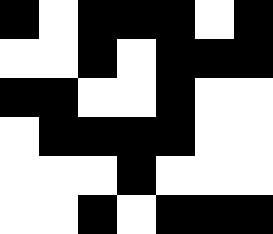[["black", "white", "black", "black", "black", "white", "black"], ["white", "white", "black", "white", "black", "black", "black"], ["black", "black", "white", "white", "black", "white", "white"], ["white", "black", "black", "black", "black", "white", "white"], ["white", "white", "white", "black", "white", "white", "white"], ["white", "white", "black", "white", "black", "black", "black"]]